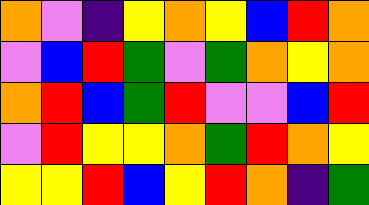[["orange", "violet", "indigo", "yellow", "orange", "yellow", "blue", "red", "orange"], ["violet", "blue", "red", "green", "violet", "green", "orange", "yellow", "orange"], ["orange", "red", "blue", "green", "red", "violet", "violet", "blue", "red"], ["violet", "red", "yellow", "yellow", "orange", "green", "red", "orange", "yellow"], ["yellow", "yellow", "red", "blue", "yellow", "red", "orange", "indigo", "green"]]